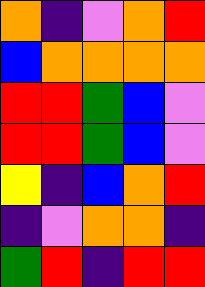[["orange", "indigo", "violet", "orange", "red"], ["blue", "orange", "orange", "orange", "orange"], ["red", "red", "green", "blue", "violet"], ["red", "red", "green", "blue", "violet"], ["yellow", "indigo", "blue", "orange", "red"], ["indigo", "violet", "orange", "orange", "indigo"], ["green", "red", "indigo", "red", "red"]]